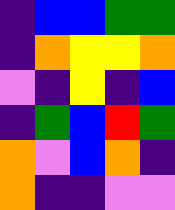[["indigo", "blue", "blue", "green", "green"], ["indigo", "orange", "yellow", "yellow", "orange"], ["violet", "indigo", "yellow", "indigo", "blue"], ["indigo", "green", "blue", "red", "green"], ["orange", "violet", "blue", "orange", "indigo"], ["orange", "indigo", "indigo", "violet", "violet"]]